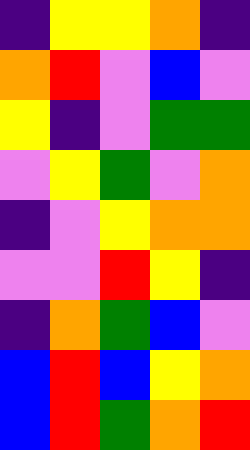[["indigo", "yellow", "yellow", "orange", "indigo"], ["orange", "red", "violet", "blue", "violet"], ["yellow", "indigo", "violet", "green", "green"], ["violet", "yellow", "green", "violet", "orange"], ["indigo", "violet", "yellow", "orange", "orange"], ["violet", "violet", "red", "yellow", "indigo"], ["indigo", "orange", "green", "blue", "violet"], ["blue", "red", "blue", "yellow", "orange"], ["blue", "red", "green", "orange", "red"]]